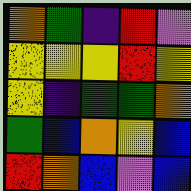[["orange", "green", "indigo", "red", "violet"], ["yellow", "yellow", "yellow", "red", "yellow"], ["yellow", "indigo", "green", "green", "orange"], ["green", "blue", "orange", "yellow", "blue"], ["red", "orange", "blue", "violet", "blue"]]